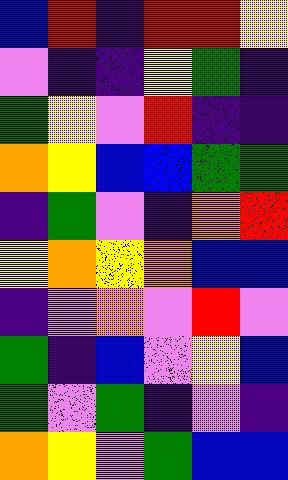[["blue", "red", "indigo", "red", "red", "yellow"], ["violet", "indigo", "indigo", "yellow", "green", "indigo"], ["green", "yellow", "violet", "red", "indigo", "indigo"], ["orange", "yellow", "blue", "blue", "green", "green"], ["indigo", "green", "violet", "indigo", "orange", "red"], ["yellow", "orange", "yellow", "orange", "blue", "blue"], ["indigo", "violet", "orange", "violet", "red", "violet"], ["green", "indigo", "blue", "violet", "yellow", "blue"], ["green", "violet", "green", "indigo", "violet", "indigo"], ["orange", "yellow", "violet", "green", "blue", "blue"]]